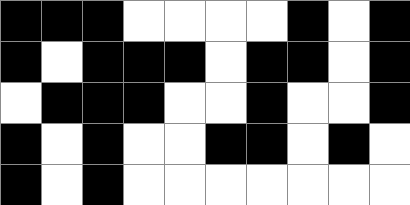[["black", "black", "black", "white", "white", "white", "white", "black", "white", "black"], ["black", "white", "black", "black", "black", "white", "black", "black", "white", "black"], ["white", "black", "black", "black", "white", "white", "black", "white", "white", "black"], ["black", "white", "black", "white", "white", "black", "black", "white", "black", "white"], ["black", "white", "black", "white", "white", "white", "white", "white", "white", "white"]]